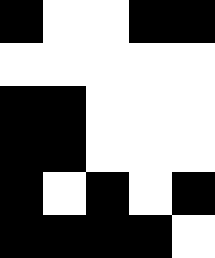[["black", "white", "white", "black", "black"], ["white", "white", "white", "white", "white"], ["black", "black", "white", "white", "white"], ["black", "black", "white", "white", "white"], ["black", "white", "black", "white", "black"], ["black", "black", "black", "black", "white"]]